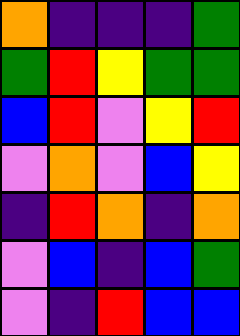[["orange", "indigo", "indigo", "indigo", "green"], ["green", "red", "yellow", "green", "green"], ["blue", "red", "violet", "yellow", "red"], ["violet", "orange", "violet", "blue", "yellow"], ["indigo", "red", "orange", "indigo", "orange"], ["violet", "blue", "indigo", "blue", "green"], ["violet", "indigo", "red", "blue", "blue"]]